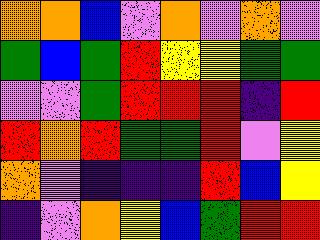[["orange", "orange", "blue", "violet", "orange", "violet", "orange", "violet"], ["green", "blue", "green", "red", "yellow", "yellow", "green", "green"], ["violet", "violet", "green", "red", "red", "red", "indigo", "red"], ["red", "orange", "red", "green", "green", "red", "violet", "yellow"], ["orange", "violet", "indigo", "indigo", "indigo", "red", "blue", "yellow"], ["indigo", "violet", "orange", "yellow", "blue", "green", "red", "red"]]